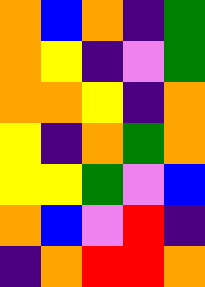[["orange", "blue", "orange", "indigo", "green"], ["orange", "yellow", "indigo", "violet", "green"], ["orange", "orange", "yellow", "indigo", "orange"], ["yellow", "indigo", "orange", "green", "orange"], ["yellow", "yellow", "green", "violet", "blue"], ["orange", "blue", "violet", "red", "indigo"], ["indigo", "orange", "red", "red", "orange"]]